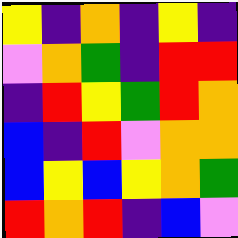[["yellow", "indigo", "orange", "indigo", "yellow", "indigo"], ["violet", "orange", "green", "indigo", "red", "red"], ["indigo", "red", "yellow", "green", "red", "orange"], ["blue", "indigo", "red", "violet", "orange", "orange"], ["blue", "yellow", "blue", "yellow", "orange", "green"], ["red", "orange", "red", "indigo", "blue", "violet"]]